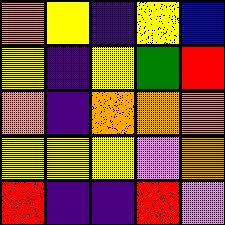[["orange", "yellow", "indigo", "yellow", "blue"], ["yellow", "indigo", "yellow", "green", "red"], ["orange", "indigo", "orange", "orange", "orange"], ["yellow", "yellow", "yellow", "violet", "orange"], ["red", "indigo", "indigo", "red", "violet"]]